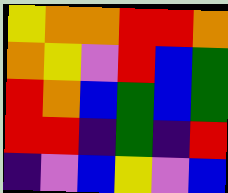[["yellow", "orange", "orange", "red", "red", "orange"], ["orange", "yellow", "violet", "red", "blue", "green"], ["red", "orange", "blue", "green", "blue", "green"], ["red", "red", "indigo", "green", "indigo", "red"], ["indigo", "violet", "blue", "yellow", "violet", "blue"]]